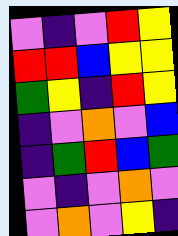[["violet", "indigo", "violet", "red", "yellow"], ["red", "red", "blue", "yellow", "yellow"], ["green", "yellow", "indigo", "red", "yellow"], ["indigo", "violet", "orange", "violet", "blue"], ["indigo", "green", "red", "blue", "green"], ["violet", "indigo", "violet", "orange", "violet"], ["violet", "orange", "violet", "yellow", "indigo"]]